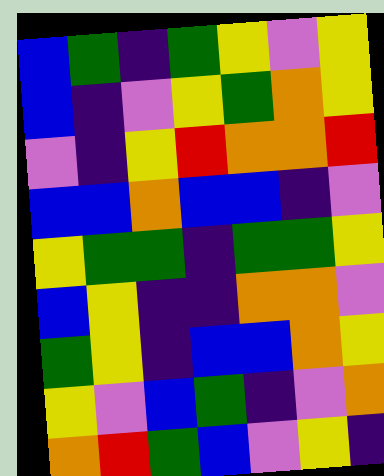[["blue", "green", "indigo", "green", "yellow", "violet", "yellow"], ["blue", "indigo", "violet", "yellow", "green", "orange", "yellow"], ["violet", "indigo", "yellow", "red", "orange", "orange", "red"], ["blue", "blue", "orange", "blue", "blue", "indigo", "violet"], ["yellow", "green", "green", "indigo", "green", "green", "yellow"], ["blue", "yellow", "indigo", "indigo", "orange", "orange", "violet"], ["green", "yellow", "indigo", "blue", "blue", "orange", "yellow"], ["yellow", "violet", "blue", "green", "indigo", "violet", "orange"], ["orange", "red", "green", "blue", "violet", "yellow", "indigo"]]